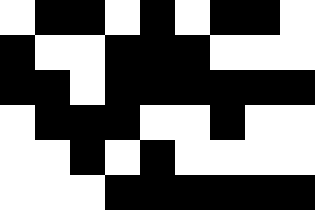[["white", "black", "black", "white", "black", "white", "black", "black", "white"], ["black", "white", "white", "black", "black", "black", "white", "white", "white"], ["black", "black", "white", "black", "black", "black", "black", "black", "black"], ["white", "black", "black", "black", "white", "white", "black", "white", "white"], ["white", "white", "black", "white", "black", "white", "white", "white", "white"], ["white", "white", "white", "black", "black", "black", "black", "black", "black"]]